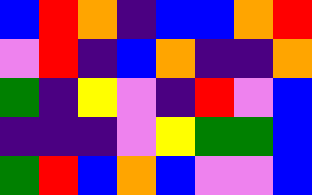[["blue", "red", "orange", "indigo", "blue", "blue", "orange", "red"], ["violet", "red", "indigo", "blue", "orange", "indigo", "indigo", "orange"], ["green", "indigo", "yellow", "violet", "indigo", "red", "violet", "blue"], ["indigo", "indigo", "indigo", "violet", "yellow", "green", "green", "blue"], ["green", "red", "blue", "orange", "blue", "violet", "violet", "blue"]]